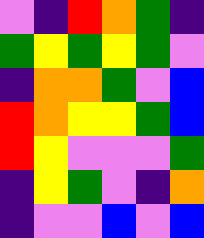[["violet", "indigo", "red", "orange", "green", "indigo"], ["green", "yellow", "green", "yellow", "green", "violet"], ["indigo", "orange", "orange", "green", "violet", "blue"], ["red", "orange", "yellow", "yellow", "green", "blue"], ["red", "yellow", "violet", "violet", "violet", "green"], ["indigo", "yellow", "green", "violet", "indigo", "orange"], ["indigo", "violet", "violet", "blue", "violet", "blue"]]